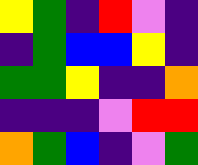[["yellow", "green", "indigo", "red", "violet", "indigo"], ["indigo", "green", "blue", "blue", "yellow", "indigo"], ["green", "green", "yellow", "indigo", "indigo", "orange"], ["indigo", "indigo", "indigo", "violet", "red", "red"], ["orange", "green", "blue", "indigo", "violet", "green"]]